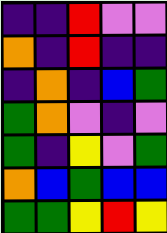[["indigo", "indigo", "red", "violet", "violet"], ["orange", "indigo", "red", "indigo", "indigo"], ["indigo", "orange", "indigo", "blue", "green"], ["green", "orange", "violet", "indigo", "violet"], ["green", "indigo", "yellow", "violet", "green"], ["orange", "blue", "green", "blue", "blue"], ["green", "green", "yellow", "red", "yellow"]]